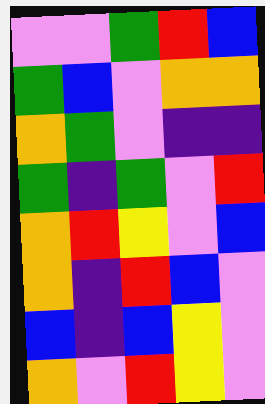[["violet", "violet", "green", "red", "blue"], ["green", "blue", "violet", "orange", "orange"], ["orange", "green", "violet", "indigo", "indigo"], ["green", "indigo", "green", "violet", "red"], ["orange", "red", "yellow", "violet", "blue"], ["orange", "indigo", "red", "blue", "violet"], ["blue", "indigo", "blue", "yellow", "violet"], ["orange", "violet", "red", "yellow", "violet"]]